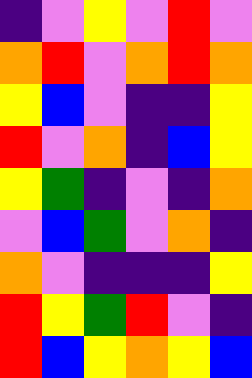[["indigo", "violet", "yellow", "violet", "red", "violet"], ["orange", "red", "violet", "orange", "red", "orange"], ["yellow", "blue", "violet", "indigo", "indigo", "yellow"], ["red", "violet", "orange", "indigo", "blue", "yellow"], ["yellow", "green", "indigo", "violet", "indigo", "orange"], ["violet", "blue", "green", "violet", "orange", "indigo"], ["orange", "violet", "indigo", "indigo", "indigo", "yellow"], ["red", "yellow", "green", "red", "violet", "indigo"], ["red", "blue", "yellow", "orange", "yellow", "blue"]]